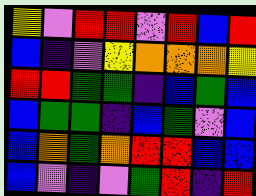[["yellow", "violet", "red", "red", "violet", "red", "blue", "red"], ["blue", "indigo", "violet", "yellow", "orange", "orange", "orange", "yellow"], ["red", "red", "green", "green", "indigo", "blue", "green", "blue"], ["blue", "green", "green", "indigo", "blue", "green", "violet", "blue"], ["blue", "orange", "green", "orange", "red", "red", "blue", "blue"], ["blue", "violet", "indigo", "violet", "green", "red", "indigo", "red"]]